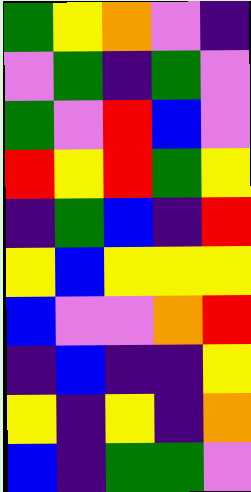[["green", "yellow", "orange", "violet", "indigo"], ["violet", "green", "indigo", "green", "violet"], ["green", "violet", "red", "blue", "violet"], ["red", "yellow", "red", "green", "yellow"], ["indigo", "green", "blue", "indigo", "red"], ["yellow", "blue", "yellow", "yellow", "yellow"], ["blue", "violet", "violet", "orange", "red"], ["indigo", "blue", "indigo", "indigo", "yellow"], ["yellow", "indigo", "yellow", "indigo", "orange"], ["blue", "indigo", "green", "green", "violet"]]